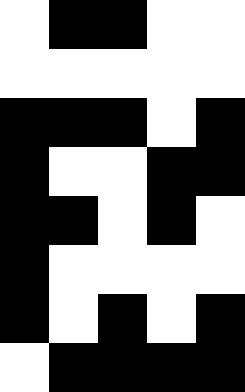[["white", "black", "black", "white", "white"], ["white", "white", "white", "white", "white"], ["black", "black", "black", "white", "black"], ["black", "white", "white", "black", "black"], ["black", "black", "white", "black", "white"], ["black", "white", "white", "white", "white"], ["black", "white", "black", "white", "black"], ["white", "black", "black", "black", "black"]]